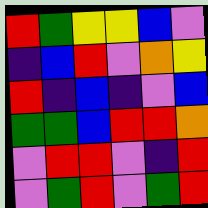[["red", "green", "yellow", "yellow", "blue", "violet"], ["indigo", "blue", "red", "violet", "orange", "yellow"], ["red", "indigo", "blue", "indigo", "violet", "blue"], ["green", "green", "blue", "red", "red", "orange"], ["violet", "red", "red", "violet", "indigo", "red"], ["violet", "green", "red", "violet", "green", "red"]]